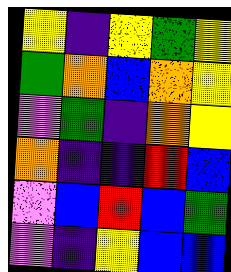[["yellow", "indigo", "yellow", "green", "yellow"], ["green", "orange", "blue", "orange", "yellow"], ["violet", "green", "indigo", "orange", "yellow"], ["orange", "indigo", "indigo", "red", "blue"], ["violet", "blue", "red", "blue", "green"], ["violet", "indigo", "yellow", "blue", "blue"]]